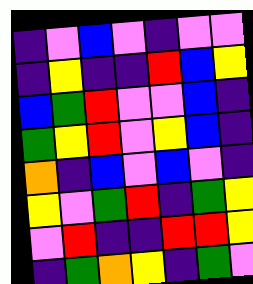[["indigo", "violet", "blue", "violet", "indigo", "violet", "violet"], ["indigo", "yellow", "indigo", "indigo", "red", "blue", "yellow"], ["blue", "green", "red", "violet", "violet", "blue", "indigo"], ["green", "yellow", "red", "violet", "yellow", "blue", "indigo"], ["orange", "indigo", "blue", "violet", "blue", "violet", "indigo"], ["yellow", "violet", "green", "red", "indigo", "green", "yellow"], ["violet", "red", "indigo", "indigo", "red", "red", "yellow"], ["indigo", "green", "orange", "yellow", "indigo", "green", "violet"]]